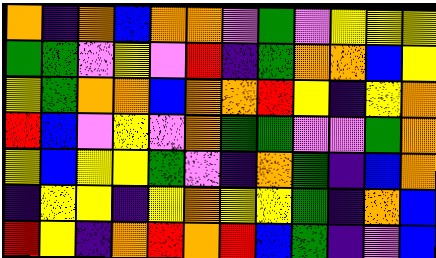[["orange", "indigo", "orange", "blue", "orange", "orange", "violet", "green", "violet", "yellow", "yellow", "yellow"], ["green", "green", "violet", "yellow", "violet", "red", "indigo", "green", "orange", "orange", "blue", "yellow"], ["yellow", "green", "orange", "orange", "blue", "orange", "orange", "red", "yellow", "indigo", "yellow", "orange"], ["red", "blue", "violet", "yellow", "violet", "orange", "green", "green", "violet", "violet", "green", "orange"], ["yellow", "blue", "yellow", "yellow", "green", "violet", "indigo", "orange", "green", "indigo", "blue", "orange"], ["indigo", "yellow", "yellow", "indigo", "yellow", "orange", "yellow", "yellow", "green", "indigo", "orange", "blue"], ["red", "yellow", "indigo", "orange", "red", "orange", "red", "blue", "green", "indigo", "violet", "blue"]]